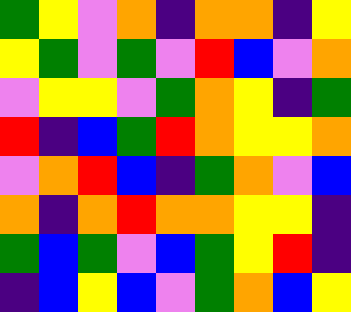[["green", "yellow", "violet", "orange", "indigo", "orange", "orange", "indigo", "yellow"], ["yellow", "green", "violet", "green", "violet", "red", "blue", "violet", "orange"], ["violet", "yellow", "yellow", "violet", "green", "orange", "yellow", "indigo", "green"], ["red", "indigo", "blue", "green", "red", "orange", "yellow", "yellow", "orange"], ["violet", "orange", "red", "blue", "indigo", "green", "orange", "violet", "blue"], ["orange", "indigo", "orange", "red", "orange", "orange", "yellow", "yellow", "indigo"], ["green", "blue", "green", "violet", "blue", "green", "yellow", "red", "indigo"], ["indigo", "blue", "yellow", "blue", "violet", "green", "orange", "blue", "yellow"]]